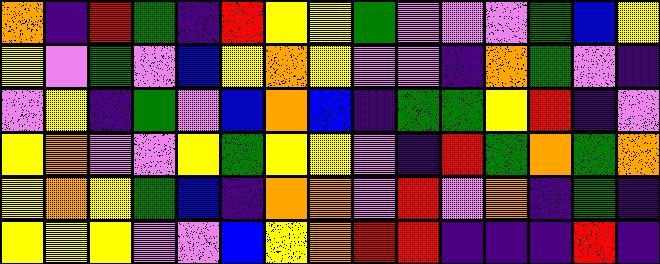[["orange", "indigo", "red", "green", "indigo", "red", "yellow", "yellow", "green", "violet", "violet", "violet", "green", "blue", "yellow"], ["yellow", "violet", "green", "violet", "blue", "yellow", "orange", "yellow", "violet", "violet", "indigo", "orange", "green", "violet", "indigo"], ["violet", "yellow", "indigo", "green", "violet", "blue", "orange", "blue", "indigo", "green", "green", "yellow", "red", "indigo", "violet"], ["yellow", "orange", "violet", "violet", "yellow", "green", "yellow", "yellow", "violet", "indigo", "red", "green", "orange", "green", "orange"], ["yellow", "orange", "yellow", "green", "blue", "indigo", "orange", "orange", "violet", "red", "violet", "orange", "indigo", "green", "indigo"], ["yellow", "yellow", "yellow", "violet", "violet", "blue", "yellow", "orange", "red", "red", "indigo", "indigo", "indigo", "red", "indigo"]]